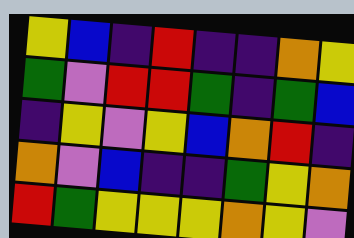[["yellow", "blue", "indigo", "red", "indigo", "indigo", "orange", "yellow"], ["green", "violet", "red", "red", "green", "indigo", "green", "blue"], ["indigo", "yellow", "violet", "yellow", "blue", "orange", "red", "indigo"], ["orange", "violet", "blue", "indigo", "indigo", "green", "yellow", "orange"], ["red", "green", "yellow", "yellow", "yellow", "orange", "yellow", "violet"]]